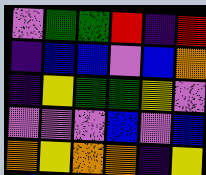[["violet", "green", "green", "red", "indigo", "red"], ["indigo", "blue", "blue", "violet", "blue", "orange"], ["indigo", "yellow", "green", "green", "yellow", "violet"], ["violet", "violet", "violet", "blue", "violet", "blue"], ["orange", "yellow", "orange", "orange", "indigo", "yellow"]]